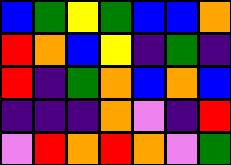[["blue", "green", "yellow", "green", "blue", "blue", "orange"], ["red", "orange", "blue", "yellow", "indigo", "green", "indigo"], ["red", "indigo", "green", "orange", "blue", "orange", "blue"], ["indigo", "indigo", "indigo", "orange", "violet", "indigo", "red"], ["violet", "red", "orange", "red", "orange", "violet", "green"]]